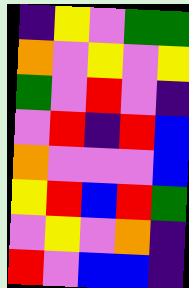[["indigo", "yellow", "violet", "green", "green"], ["orange", "violet", "yellow", "violet", "yellow"], ["green", "violet", "red", "violet", "indigo"], ["violet", "red", "indigo", "red", "blue"], ["orange", "violet", "violet", "violet", "blue"], ["yellow", "red", "blue", "red", "green"], ["violet", "yellow", "violet", "orange", "indigo"], ["red", "violet", "blue", "blue", "indigo"]]